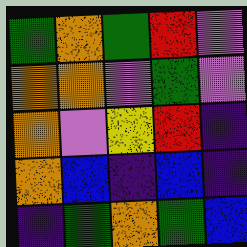[["green", "orange", "green", "red", "violet"], ["orange", "orange", "violet", "green", "violet"], ["orange", "violet", "yellow", "red", "indigo"], ["orange", "blue", "indigo", "blue", "indigo"], ["indigo", "green", "orange", "green", "blue"]]